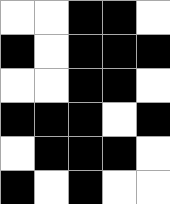[["white", "white", "black", "black", "white"], ["black", "white", "black", "black", "black"], ["white", "white", "black", "black", "white"], ["black", "black", "black", "white", "black"], ["white", "black", "black", "black", "white"], ["black", "white", "black", "white", "white"]]